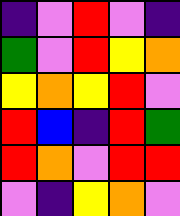[["indigo", "violet", "red", "violet", "indigo"], ["green", "violet", "red", "yellow", "orange"], ["yellow", "orange", "yellow", "red", "violet"], ["red", "blue", "indigo", "red", "green"], ["red", "orange", "violet", "red", "red"], ["violet", "indigo", "yellow", "orange", "violet"]]